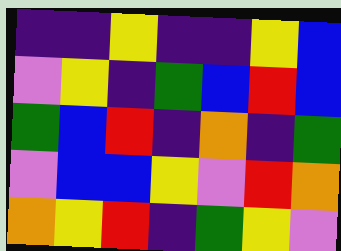[["indigo", "indigo", "yellow", "indigo", "indigo", "yellow", "blue"], ["violet", "yellow", "indigo", "green", "blue", "red", "blue"], ["green", "blue", "red", "indigo", "orange", "indigo", "green"], ["violet", "blue", "blue", "yellow", "violet", "red", "orange"], ["orange", "yellow", "red", "indigo", "green", "yellow", "violet"]]